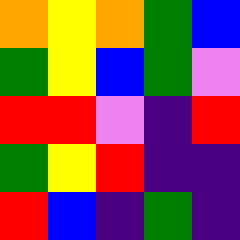[["orange", "yellow", "orange", "green", "blue"], ["green", "yellow", "blue", "green", "violet"], ["red", "red", "violet", "indigo", "red"], ["green", "yellow", "red", "indigo", "indigo"], ["red", "blue", "indigo", "green", "indigo"]]